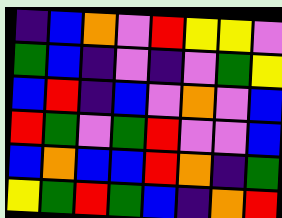[["indigo", "blue", "orange", "violet", "red", "yellow", "yellow", "violet"], ["green", "blue", "indigo", "violet", "indigo", "violet", "green", "yellow"], ["blue", "red", "indigo", "blue", "violet", "orange", "violet", "blue"], ["red", "green", "violet", "green", "red", "violet", "violet", "blue"], ["blue", "orange", "blue", "blue", "red", "orange", "indigo", "green"], ["yellow", "green", "red", "green", "blue", "indigo", "orange", "red"]]